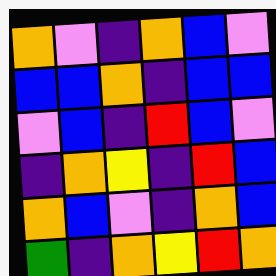[["orange", "violet", "indigo", "orange", "blue", "violet"], ["blue", "blue", "orange", "indigo", "blue", "blue"], ["violet", "blue", "indigo", "red", "blue", "violet"], ["indigo", "orange", "yellow", "indigo", "red", "blue"], ["orange", "blue", "violet", "indigo", "orange", "blue"], ["green", "indigo", "orange", "yellow", "red", "orange"]]